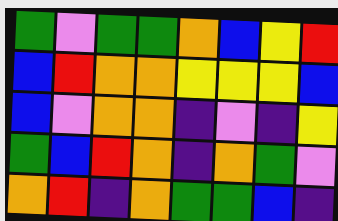[["green", "violet", "green", "green", "orange", "blue", "yellow", "red"], ["blue", "red", "orange", "orange", "yellow", "yellow", "yellow", "blue"], ["blue", "violet", "orange", "orange", "indigo", "violet", "indigo", "yellow"], ["green", "blue", "red", "orange", "indigo", "orange", "green", "violet"], ["orange", "red", "indigo", "orange", "green", "green", "blue", "indigo"]]